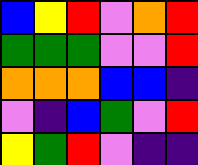[["blue", "yellow", "red", "violet", "orange", "red"], ["green", "green", "green", "violet", "violet", "red"], ["orange", "orange", "orange", "blue", "blue", "indigo"], ["violet", "indigo", "blue", "green", "violet", "red"], ["yellow", "green", "red", "violet", "indigo", "indigo"]]